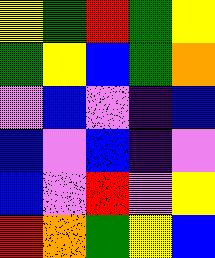[["yellow", "green", "red", "green", "yellow"], ["green", "yellow", "blue", "green", "orange"], ["violet", "blue", "violet", "indigo", "blue"], ["blue", "violet", "blue", "indigo", "violet"], ["blue", "violet", "red", "violet", "yellow"], ["red", "orange", "green", "yellow", "blue"]]